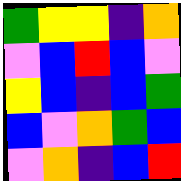[["green", "yellow", "yellow", "indigo", "orange"], ["violet", "blue", "red", "blue", "violet"], ["yellow", "blue", "indigo", "blue", "green"], ["blue", "violet", "orange", "green", "blue"], ["violet", "orange", "indigo", "blue", "red"]]